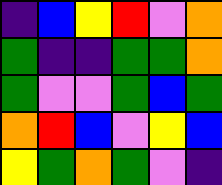[["indigo", "blue", "yellow", "red", "violet", "orange"], ["green", "indigo", "indigo", "green", "green", "orange"], ["green", "violet", "violet", "green", "blue", "green"], ["orange", "red", "blue", "violet", "yellow", "blue"], ["yellow", "green", "orange", "green", "violet", "indigo"]]